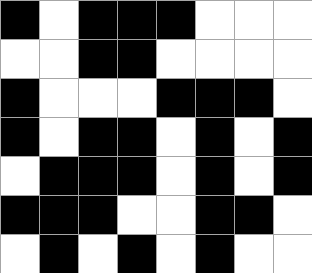[["black", "white", "black", "black", "black", "white", "white", "white"], ["white", "white", "black", "black", "white", "white", "white", "white"], ["black", "white", "white", "white", "black", "black", "black", "white"], ["black", "white", "black", "black", "white", "black", "white", "black"], ["white", "black", "black", "black", "white", "black", "white", "black"], ["black", "black", "black", "white", "white", "black", "black", "white"], ["white", "black", "white", "black", "white", "black", "white", "white"]]